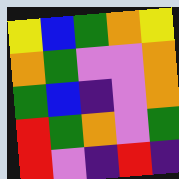[["yellow", "blue", "green", "orange", "yellow"], ["orange", "green", "violet", "violet", "orange"], ["green", "blue", "indigo", "violet", "orange"], ["red", "green", "orange", "violet", "green"], ["red", "violet", "indigo", "red", "indigo"]]